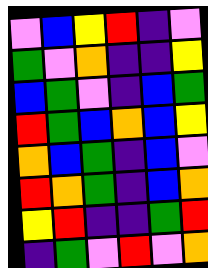[["violet", "blue", "yellow", "red", "indigo", "violet"], ["green", "violet", "orange", "indigo", "indigo", "yellow"], ["blue", "green", "violet", "indigo", "blue", "green"], ["red", "green", "blue", "orange", "blue", "yellow"], ["orange", "blue", "green", "indigo", "blue", "violet"], ["red", "orange", "green", "indigo", "blue", "orange"], ["yellow", "red", "indigo", "indigo", "green", "red"], ["indigo", "green", "violet", "red", "violet", "orange"]]